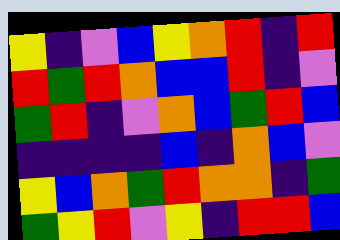[["yellow", "indigo", "violet", "blue", "yellow", "orange", "red", "indigo", "red"], ["red", "green", "red", "orange", "blue", "blue", "red", "indigo", "violet"], ["green", "red", "indigo", "violet", "orange", "blue", "green", "red", "blue"], ["indigo", "indigo", "indigo", "indigo", "blue", "indigo", "orange", "blue", "violet"], ["yellow", "blue", "orange", "green", "red", "orange", "orange", "indigo", "green"], ["green", "yellow", "red", "violet", "yellow", "indigo", "red", "red", "blue"]]